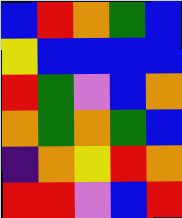[["blue", "red", "orange", "green", "blue"], ["yellow", "blue", "blue", "blue", "blue"], ["red", "green", "violet", "blue", "orange"], ["orange", "green", "orange", "green", "blue"], ["indigo", "orange", "yellow", "red", "orange"], ["red", "red", "violet", "blue", "red"]]